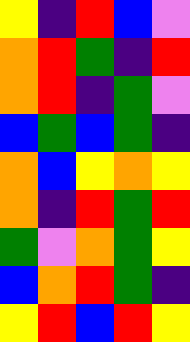[["yellow", "indigo", "red", "blue", "violet"], ["orange", "red", "green", "indigo", "red"], ["orange", "red", "indigo", "green", "violet"], ["blue", "green", "blue", "green", "indigo"], ["orange", "blue", "yellow", "orange", "yellow"], ["orange", "indigo", "red", "green", "red"], ["green", "violet", "orange", "green", "yellow"], ["blue", "orange", "red", "green", "indigo"], ["yellow", "red", "blue", "red", "yellow"]]